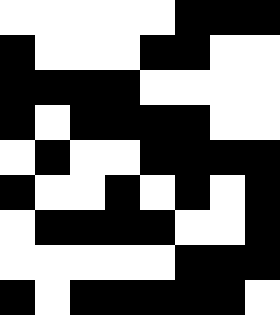[["white", "white", "white", "white", "white", "black", "black", "black"], ["black", "white", "white", "white", "black", "black", "white", "white"], ["black", "black", "black", "black", "white", "white", "white", "white"], ["black", "white", "black", "black", "black", "black", "white", "white"], ["white", "black", "white", "white", "black", "black", "black", "black"], ["black", "white", "white", "black", "white", "black", "white", "black"], ["white", "black", "black", "black", "black", "white", "white", "black"], ["white", "white", "white", "white", "white", "black", "black", "black"], ["black", "white", "black", "black", "black", "black", "black", "white"]]